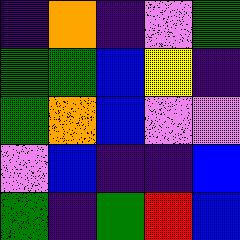[["indigo", "orange", "indigo", "violet", "green"], ["green", "green", "blue", "yellow", "indigo"], ["green", "orange", "blue", "violet", "violet"], ["violet", "blue", "indigo", "indigo", "blue"], ["green", "indigo", "green", "red", "blue"]]